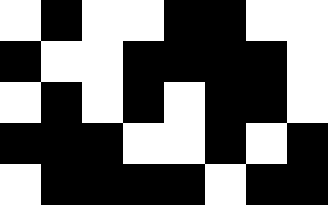[["white", "black", "white", "white", "black", "black", "white", "white"], ["black", "white", "white", "black", "black", "black", "black", "white"], ["white", "black", "white", "black", "white", "black", "black", "white"], ["black", "black", "black", "white", "white", "black", "white", "black"], ["white", "black", "black", "black", "black", "white", "black", "black"]]